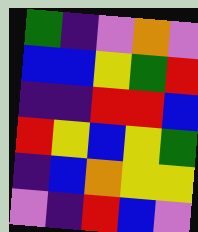[["green", "indigo", "violet", "orange", "violet"], ["blue", "blue", "yellow", "green", "red"], ["indigo", "indigo", "red", "red", "blue"], ["red", "yellow", "blue", "yellow", "green"], ["indigo", "blue", "orange", "yellow", "yellow"], ["violet", "indigo", "red", "blue", "violet"]]